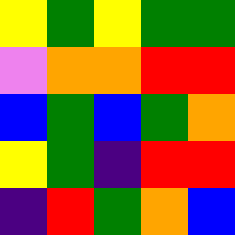[["yellow", "green", "yellow", "green", "green"], ["violet", "orange", "orange", "red", "red"], ["blue", "green", "blue", "green", "orange"], ["yellow", "green", "indigo", "red", "red"], ["indigo", "red", "green", "orange", "blue"]]